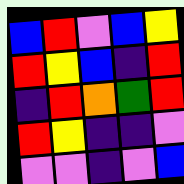[["blue", "red", "violet", "blue", "yellow"], ["red", "yellow", "blue", "indigo", "red"], ["indigo", "red", "orange", "green", "red"], ["red", "yellow", "indigo", "indigo", "violet"], ["violet", "violet", "indigo", "violet", "blue"]]